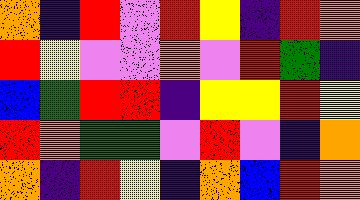[["orange", "indigo", "red", "violet", "red", "yellow", "indigo", "red", "orange"], ["red", "yellow", "violet", "violet", "orange", "violet", "red", "green", "indigo"], ["blue", "green", "red", "red", "indigo", "yellow", "yellow", "red", "yellow"], ["red", "orange", "green", "green", "violet", "red", "violet", "indigo", "orange"], ["orange", "indigo", "red", "yellow", "indigo", "orange", "blue", "red", "orange"]]